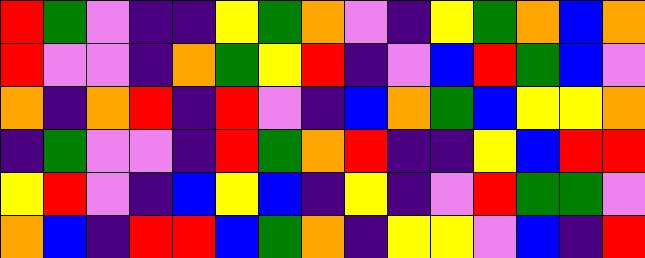[["red", "green", "violet", "indigo", "indigo", "yellow", "green", "orange", "violet", "indigo", "yellow", "green", "orange", "blue", "orange"], ["red", "violet", "violet", "indigo", "orange", "green", "yellow", "red", "indigo", "violet", "blue", "red", "green", "blue", "violet"], ["orange", "indigo", "orange", "red", "indigo", "red", "violet", "indigo", "blue", "orange", "green", "blue", "yellow", "yellow", "orange"], ["indigo", "green", "violet", "violet", "indigo", "red", "green", "orange", "red", "indigo", "indigo", "yellow", "blue", "red", "red"], ["yellow", "red", "violet", "indigo", "blue", "yellow", "blue", "indigo", "yellow", "indigo", "violet", "red", "green", "green", "violet"], ["orange", "blue", "indigo", "red", "red", "blue", "green", "orange", "indigo", "yellow", "yellow", "violet", "blue", "indigo", "red"]]